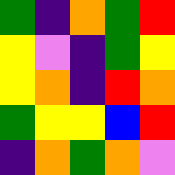[["green", "indigo", "orange", "green", "red"], ["yellow", "violet", "indigo", "green", "yellow"], ["yellow", "orange", "indigo", "red", "orange"], ["green", "yellow", "yellow", "blue", "red"], ["indigo", "orange", "green", "orange", "violet"]]